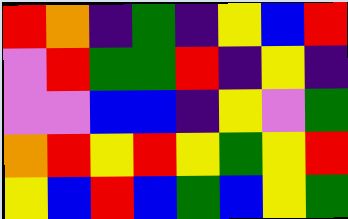[["red", "orange", "indigo", "green", "indigo", "yellow", "blue", "red"], ["violet", "red", "green", "green", "red", "indigo", "yellow", "indigo"], ["violet", "violet", "blue", "blue", "indigo", "yellow", "violet", "green"], ["orange", "red", "yellow", "red", "yellow", "green", "yellow", "red"], ["yellow", "blue", "red", "blue", "green", "blue", "yellow", "green"]]